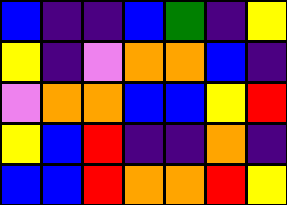[["blue", "indigo", "indigo", "blue", "green", "indigo", "yellow"], ["yellow", "indigo", "violet", "orange", "orange", "blue", "indigo"], ["violet", "orange", "orange", "blue", "blue", "yellow", "red"], ["yellow", "blue", "red", "indigo", "indigo", "orange", "indigo"], ["blue", "blue", "red", "orange", "orange", "red", "yellow"]]